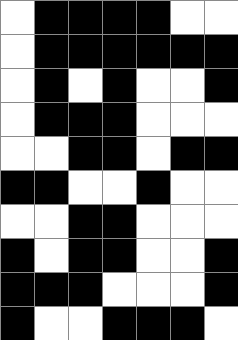[["white", "black", "black", "black", "black", "white", "white"], ["white", "black", "black", "black", "black", "black", "black"], ["white", "black", "white", "black", "white", "white", "black"], ["white", "black", "black", "black", "white", "white", "white"], ["white", "white", "black", "black", "white", "black", "black"], ["black", "black", "white", "white", "black", "white", "white"], ["white", "white", "black", "black", "white", "white", "white"], ["black", "white", "black", "black", "white", "white", "black"], ["black", "black", "black", "white", "white", "white", "black"], ["black", "white", "white", "black", "black", "black", "white"]]